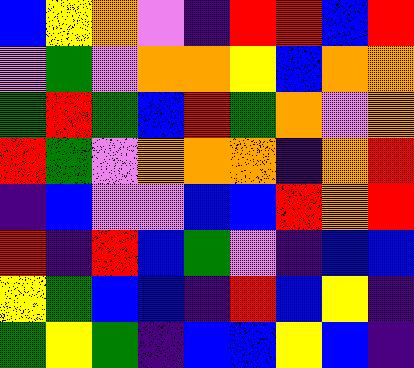[["blue", "yellow", "orange", "violet", "indigo", "red", "red", "blue", "red"], ["violet", "green", "violet", "orange", "orange", "yellow", "blue", "orange", "orange"], ["green", "red", "green", "blue", "red", "green", "orange", "violet", "orange"], ["red", "green", "violet", "orange", "orange", "orange", "indigo", "orange", "red"], ["indigo", "blue", "violet", "violet", "blue", "blue", "red", "orange", "red"], ["red", "indigo", "red", "blue", "green", "violet", "indigo", "blue", "blue"], ["yellow", "green", "blue", "blue", "indigo", "red", "blue", "yellow", "indigo"], ["green", "yellow", "green", "indigo", "blue", "blue", "yellow", "blue", "indigo"]]